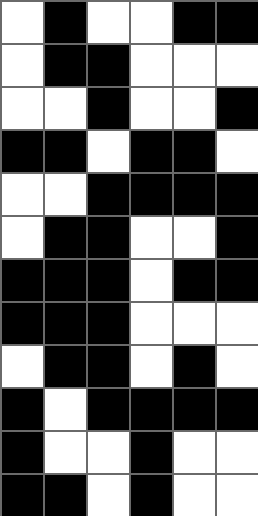[["white", "black", "white", "white", "black", "black"], ["white", "black", "black", "white", "white", "white"], ["white", "white", "black", "white", "white", "black"], ["black", "black", "white", "black", "black", "white"], ["white", "white", "black", "black", "black", "black"], ["white", "black", "black", "white", "white", "black"], ["black", "black", "black", "white", "black", "black"], ["black", "black", "black", "white", "white", "white"], ["white", "black", "black", "white", "black", "white"], ["black", "white", "black", "black", "black", "black"], ["black", "white", "white", "black", "white", "white"], ["black", "black", "white", "black", "white", "white"]]